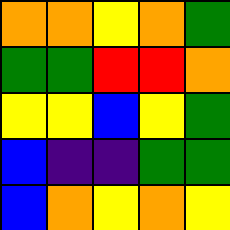[["orange", "orange", "yellow", "orange", "green"], ["green", "green", "red", "red", "orange"], ["yellow", "yellow", "blue", "yellow", "green"], ["blue", "indigo", "indigo", "green", "green"], ["blue", "orange", "yellow", "orange", "yellow"]]